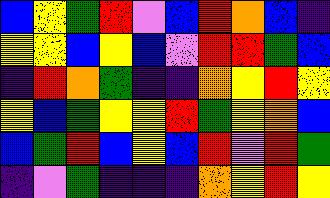[["blue", "yellow", "green", "red", "violet", "blue", "red", "orange", "blue", "indigo"], ["yellow", "yellow", "blue", "yellow", "blue", "violet", "red", "red", "green", "blue"], ["indigo", "red", "orange", "green", "indigo", "indigo", "orange", "yellow", "red", "yellow"], ["yellow", "blue", "green", "yellow", "yellow", "red", "green", "yellow", "orange", "blue"], ["blue", "green", "red", "blue", "yellow", "blue", "red", "violet", "red", "green"], ["indigo", "violet", "green", "indigo", "indigo", "indigo", "orange", "yellow", "red", "yellow"]]